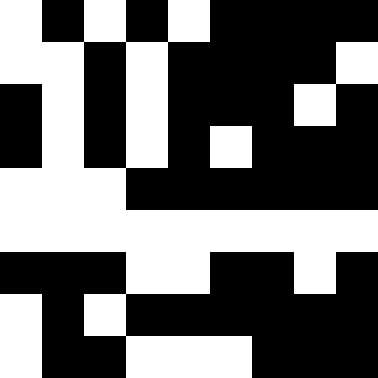[["white", "black", "white", "black", "white", "black", "black", "black", "black"], ["white", "white", "black", "white", "black", "black", "black", "black", "white"], ["black", "white", "black", "white", "black", "black", "black", "white", "black"], ["black", "white", "black", "white", "black", "white", "black", "black", "black"], ["white", "white", "white", "black", "black", "black", "black", "black", "black"], ["white", "white", "white", "white", "white", "white", "white", "white", "white"], ["black", "black", "black", "white", "white", "black", "black", "white", "black"], ["white", "black", "white", "black", "black", "black", "black", "black", "black"], ["white", "black", "black", "white", "white", "white", "black", "black", "black"]]